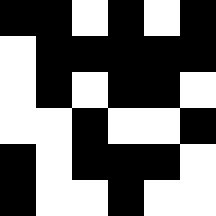[["black", "black", "white", "black", "white", "black"], ["white", "black", "black", "black", "black", "black"], ["white", "black", "white", "black", "black", "white"], ["white", "white", "black", "white", "white", "black"], ["black", "white", "black", "black", "black", "white"], ["black", "white", "white", "black", "white", "white"]]